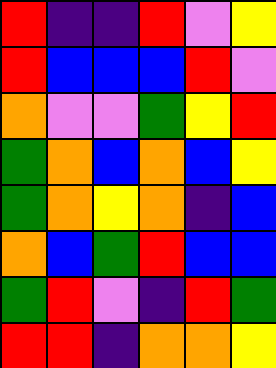[["red", "indigo", "indigo", "red", "violet", "yellow"], ["red", "blue", "blue", "blue", "red", "violet"], ["orange", "violet", "violet", "green", "yellow", "red"], ["green", "orange", "blue", "orange", "blue", "yellow"], ["green", "orange", "yellow", "orange", "indigo", "blue"], ["orange", "blue", "green", "red", "blue", "blue"], ["green", "red", "violet", "indigo", "red", "green"], ["red", "red", "indigo", "orange", "orange", "yellow"]]